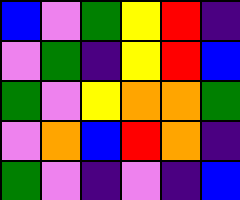[["blue", "violet", "green", "yellow", "red", "indigo"], ["violet", "green", "indigo", "yellow", "red", "blue"], ["green", "violet", "yellow", "orange", "orange", "green"], ["violet", "orange", "blue", "red", "orange", "indigo"], ["green", "violet", "indigo", "violet", "indigo", "blue"]]